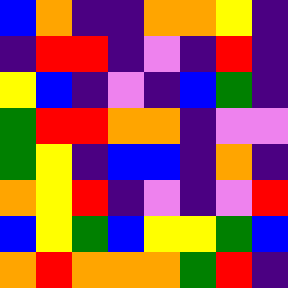[["blue", "orange", "indigo", "indigo", "orange", "orange", "yellow", "indigo"], ["indigo", "red", "red", "indigo", "violet", "indigo", "red", "indigo"], ["yellow", "blue", "indigo", "violet", "indigo", "blue", "green", "indigo"], ["green", "red", "red", "orange", "orange", "indigo", "violet", "violet"], ["green", "yellow", "indigo", "blue", "blue", "indigo", "orange", "indigo"], ["orange", "yellow", "red", "indigo", "violet", "indigo", "violet", "red"], ["blue", "yellow", "green", "blue", "yellow", "yellow", "green", "blue"], ["orange", "red", "orange", "orange", "orange", "green", "red", "indigo"]]